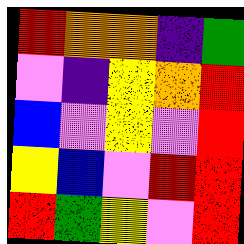[["red", "orange", "orange", "indigo", "green"], ["violet", "indigo", "yellow", "orange", "red"], ["blue", "violet", "yellow", "violet", "red"], ["yellow", "blue", "violet", "red", "red"], ["red", "green", "yellow", "violet", "red"]]